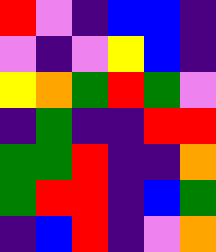[["red", "violet", "indigo", "blue", "blue", "indigo"], ["violet", "indigo", "violet", "yellow", "blue", "indigo"], ["yellow", "orange", "green", "red", "green", "violet"], ["indigo", "green", "indigo", "indigo", "red", "red"], ["green", "green", "red", "indigo", "indigo", "orange"], ["green", "red", "red", "indigo", "blue", "green"], ["indigo", "blue", "red", "indigo", "violet", "orange"]]